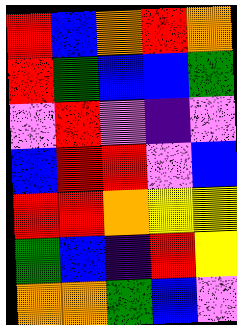[["red", "blue", "orange", "red", "orange"], ["red", "green", "blue", "blue", "green"], ["violet", "red", "violet", "indigo", "violet"], ["blue", "red", "red", "violet", "blue"], ["red", "red", "orange", "yellow", "yellow"], ["green", "blue", "indigo", "red", "yellow"], ["orange", "orange", "green", "blue", "violet"]]